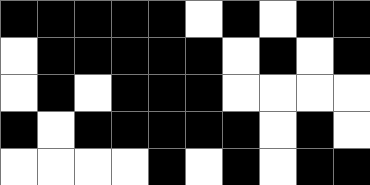[["black", "black", "black", "black", "black", "white", "black", "white", "black", "black"], ["white", "black", "black", "black", "black", "black", "white", "black", "white", "black"], ["white", "black", "white", "black", "black", "black", "white", "white", "white", "white"], ["black", "white", "black", "black", "black", "black", "black", "white", "black", "white"], ["white", "white", "white", "white", "black", "white", "black", "white", "black", "black"]]